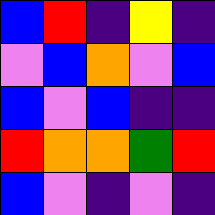[["blue", "red", "indigo", "yellow", "indigo"], ["violet", "blue", "orange", "violet", "blue"], ["blue", "violet", "blue", "indigo", "indigo"], ["red", "orange", "orange", "green", "red"], ["blue", "violet", "indigo", "violet", "indigo"]]